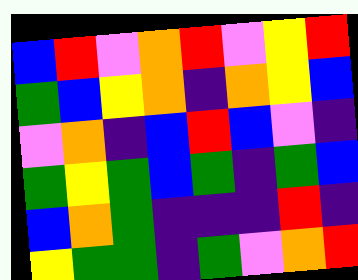[["blue", "red", "violet", "orange", "red", "violet", "yellow", "red"], ["green", "blue", "yellow", "orange", "indigo", "orange", "yellow", "blue"], ["violet", "orange", "indigo", "blue", "red", "blue", "violet", "indigo"], ["green", "yellow", "green", "blue", "green", "indigo", "green", "blue"], ["blue", "orange", "green", "indigo", "indigo", "indigo", "red", "indigo"], ["yellow", "green", "green", "indigo", "green", "violet", "orange", "red"]]